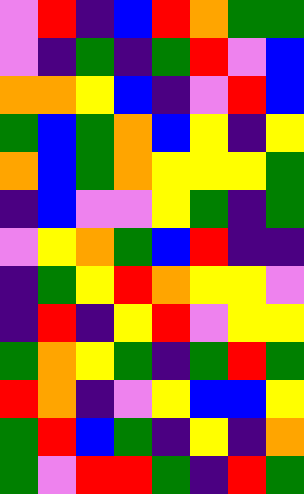[["violet", "red", "indigo", "blue", "red", "orange", "green", "green"], ["violet", "indigo", "green", "indigo", "green", "red", "violet", "blue"], ["orange", "orange", "yellow", "blue", "indigo", "violet", "red", "blue"], ["green", "blue", "green", "orange", "blue", "yellow", "indigo", "yellow"], ["orange", "blue", "green", "orange", "yellow", "yellow", "yellow", "green"], ["indigo", "blue", "violet", "violet", "yellow", "green", "indigo", "green"], ["violet", "yellow", "orange", "green", "blue", "red", "indigo", "indigo"], ["indigo", "green", "yellow", "red", "orange", "yellow", "yellow", "violet"], ["indigo", "red", "indigo", "yellow", "red", "violet", "yellow", "yellow"], ["green", "orange", "yellow", "green", "indigo", "green", "red", "green"], ["red", "orange", "indigo", "violet", "yellow", "blue", "blue", "yellow"], ["green", "red", "blue", "green", "indigo", "yellow", "indigo", "orange"], ["green", "violet", "red", "red", "green", "indigo", "red", "green"]]